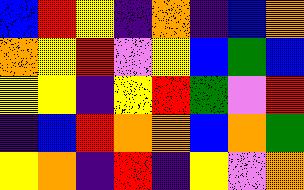[["blue", "red", "yellow", "indigo", "orange", "indigo", "blue", "orange"], ["orange", "yellow", "red", "violet", "yellow", "blue", "green", "blue"], ["yellow", "yellow", "indigo", "yellow", "red", "green", "violet", "red"], ["indigo", "blue", "red", "orange", "orange", "blue", "orange", "green"], ["yellow", "orange", "indigo", "red", "indigo", "yellow", "violet", "orange"]]